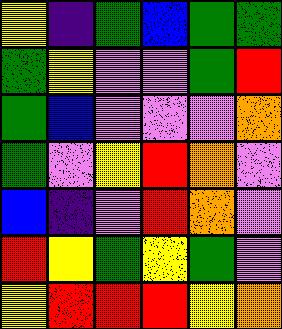[["yellow", "indigo", "green", "blue", "green", "green"], ["green", "yellow", "violet", "violet", "green", "red"], ["green", "blue", "violet", "violet", "violet", "orange"], ["green", "violet", "yellow", "red", "orange", "violet"], ["blue", "indigo", "violet", "red", "orange", "violet"], ["red", "yellow", "green", "yellow", "green", "violet"], ["yellow", "red", "red", "red", "yellow", "orange"]]